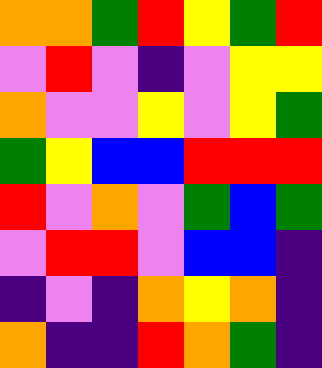[["orange", "orange", "green", "red", "yellow", "green", "red"], ["violet", "red", "violet", "indigo", "violet", "yellow", "yellow"], ["orange", "violet", "violet", "yellow", "violet", "yellow", "green"], ["green", "yellow", "blue", "blue", "red", "red", "red"], ["red", "violet", "orange", "violet", "green", "blue", "green"], ["violet", "red", "red", "violet", "blue", "blue", "indigo"], ["indigo", "violet", "indigo", "orange", "yellow", "orange", "indigo"], ["orange", "indigo", "indigo", "red", "orange", "green", "indigo"]]